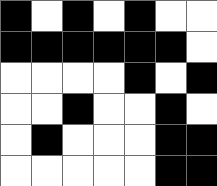[["black", "white", "black", "white", "black", "white", "white"], ["black", "black", "black", "black", "black", "black", "white"], ["white", "white", "white", "white", "black", "white", "black"], ["white", "white", "black", "white", "white", "black", "white"], ["white", "black", "white", "white", "white", "black", "black"], ["white", "white", "white", "white", "white", "black", "black"]]